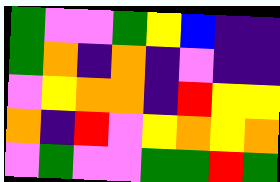[["green", "violet", "violet", "green", "yellow", "blue", "indigo", "indigo"], ["green", "orange", "indigo", "orange", "indigo", "violet", "indigo", "indigo"], ["violet", "yellow", "orange", "orange", "indigo", "red", "yellow", "yellow"], ["orange", "indigo", "red", "violet", "yellow", "orange", "yellow", "orange"], ["violet", "green", "violet", "violet", "green", "green", "red", "green"]]